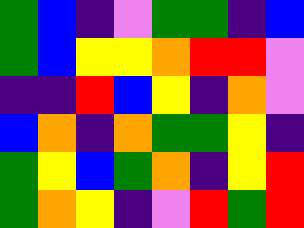[["green", "blue", "indigo", "violet", "green", "green", "indigo", "blue"], ["green", "blue", "yellow", "yellow", "orange", "red", "red", "violet"], ["indigo", "indigo", "red", "blue", "yellow", "indigo", "orange", "violet"], ["blue", "orange", "indigo", "orange", "green", "green", "yellow", "indigo"], ["green", "yellow", "blue", "green", "orange", "indigo", "yellow", "red"], ["green", "orange", "yellow", "indigo", "violet", "red", "green", "red"]]